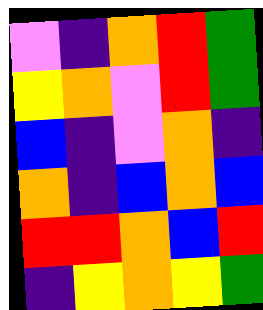[["violet", "indigo", "orange", "red", "green"], ["yellow", "orange", "violet", "red", "green"], ["blue", "indigo", "violet", "orange", "indigo"], ["orange", "indigo", "blue", "orange", "blue"], ["red", "red", "orange", "blue", "red"], ["indigo", "yellow", "orange", "yellow", "green"]]